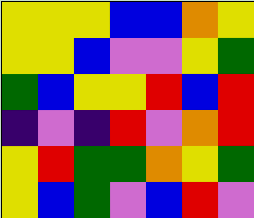[["yellow", "yellow", "yellow", "blue", "blue", "orange", "yellow"], ["yellow", "yellow", "blue", "violet", "violet", "yellow", "green"], ["green", "blue", "yellow", "yellow", "red", "blue", "red"], ["indigo", "violet", "indigo", "red", "violet", "orange", "red"], ["yellow", "red", "green", "green", "orange", "yellow", "green"], ["yellow", "blue", "green", "violet", "blue", "red", "violet"]]